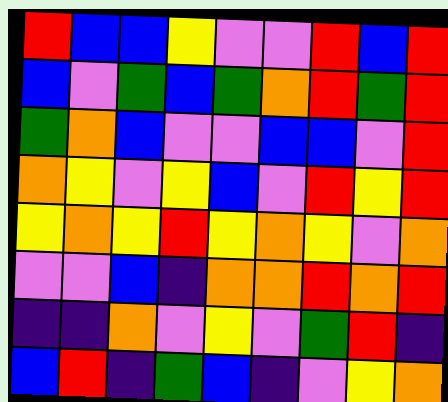[["red", "blue", "blue", "yellow", "violet", "violet", "red", "blue", "red"], ["blue", "violet", "green", "blue", "green", "orange", "red", "green", "red"], ["green", "orange", "blue", "violet", "violet", "blue", "blue", "violet", "red"], ["orange", "yellow", "violet", "yellow", "blue", "violet", "red", "yellow", "red"], ["yellow", "orange", "yellow", "red", "yellow", "orange", "yellow", "violet", "orange"], ["violet", "violet", "blue", "indigo", "orange", "orange", "red", "orange", "red"], ["indigo", "indigo", "orange", "violet", "yellow", "violet", "green", "red", "indigo"], ["blue", "red", "indigo", "green", "blue", "indigo", "violet", "yellow", "orange"]]